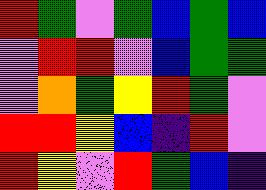[["red", "green", "violet", "green", "blue", "green", "blue"], ["violet", "red", "red", "violet", "blue", "green", "green"], ["violet", "orange", "green", "yellow", "red", "green", "violet"], ["red", "red", "yellow", "blue", "indigo", "red", "violet"], ["red", "yellow", "violet", "red", "green", "blue", "indigo"]]